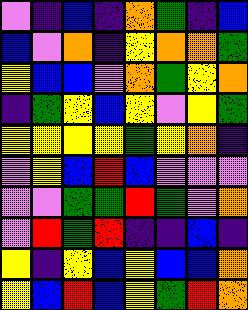[["violet", "indigo", "blue", "indigo", "orange", "green", "indigo", "blue"], ["blue", "violet", "orange", "indigo", "yellow", "orange", "orange", "green"], ["yellow", "blue", "blue", "violet", "orange", "green", "yellow", "orange"], ["indigo", "green", "yellow", "blue", "yellow", "violet", "yellow", "green"], ["yellow", "yellow", "yellow", "yellow", "green", "yellow", "orange", "indigo"], ["violet", "yellow", "blue", "red", "blue", "violet", "violet", "violet"], ["violet", "violet", "green", "green", "red", "green", "violet", "orange"], ["violet", "red", "green", "red", "indigo", "indigo", "blue", "indigo"], ["yellow", "indigo", "yellow", "blue", "yellow", "blue", "blue", "orange"], ["yellow", "blue", "red", "blue", "yellow", "green", "red", "orange"]]